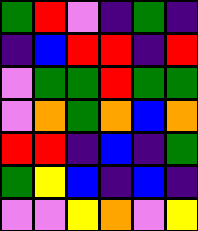[["green", "red", "violet", "indigo", "green", "indigo"], ["indigo", "blue", "red", "red", "indigo", "red"], ["violet", "green", "green", "red", "green", "green"], ["violet", "orange", "green", "orange", "blue", "orange"], ["red", "red", "indigo", "blue", "indigo", "green"], ["green", "yellow", "blue", "indigo", "blue", "indigo"], ["violet", "violet", "yellow", "orange", "violet", "yellow"]]